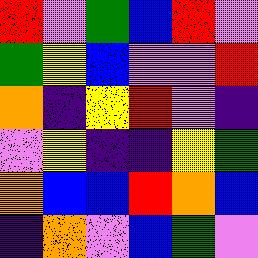[["red", "violet", "green", "blue", "red", "violet"], ["green", "yellow", "blue", "violet", "violet", "red"], ["orange", "indigo", "yellow", "red", "violet", "indigo"], ["violet", "yellow", "indigo", "indigo", "yellow", "green"], ["orange", "blue", "blue", "red", "orange", "blue"], ["indigo", "orange", "violet", "blue", "green", "violet"]]